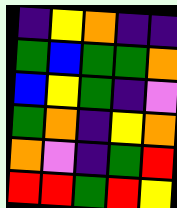[["indigo", "yellow", "orange", "indigo", "indigo"], ["green", "blue", "green", "green", "orange"], ["blue", "yellow", "green", "indigo", "violet"], ["green", "orange", "indigo", "yellow", "orange"], ["orange", "violet", "indigo", "green", "red"], ["red", "red", "green", "red", "yellow"]]